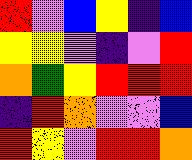[["red", "violet", "blue", "yellow", "indigo", "blue"], ["yellow", "yellow", "violet", "indigo", "violet", "red"], ["orange", "green", "yellow", "red", "red", "red"], ["indigo", "red", "orange", "violet", "violet", "blue"], ["red", "yellow", "violet", "red", "red", "orange"]]